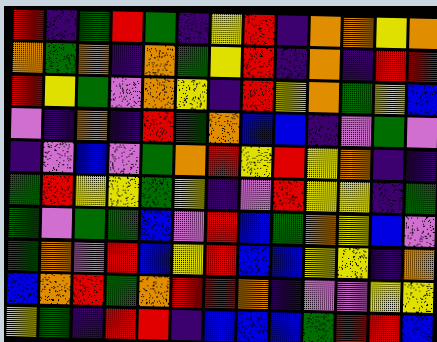[["red", "indigo", "green", "red", "green", "indigo", "yellow", "red", "indigo", "orange", "orange", "yellow", "orange"], ["orange", "green", "orange", "indigo", "orange", "green", "yellow", "red", "indigo", "orange", "indigo", "red", "red"], ["red", "yellow", "green", "violet", "orange", "yellow", "indigo", "red", "yellow", "orange", "green", "yellow", "blue"], ["violet", "indigo", "orange", "indigo", "red", "green", "orange", "blue", "blue", "indigo", "violet", "green", "violet"], ["indigo", "violet", "blue", "violet", "green", "orange", "red", "yellow", "red", "yellow", "orange", "indigo", "indigo"], ["green", "red", "yellow", "yellow", "green", "yellow", "indigo", "violet", "red", "yellow", "yellow", "indigo", "green"], ["green", "violet", "green", "green", "blue", "violet", "red", "blue", "green", "orange", "yellow", "blue", "violet"], ["green", "orange", "violet", "red", "blue", "yellow", "red", "blue", "blue", "yellow", "yellow", "indigo", "orange"], ["blue", "orange", "red", "green", "orange", "red", "red", "orange", "indigo", "violet", "violet", "yellow", "yellow"], ["yellow", "green", "indigo", "red", "red", "indigo", "blue", "blue", "blue", "green", "red", "red", "blue"]]